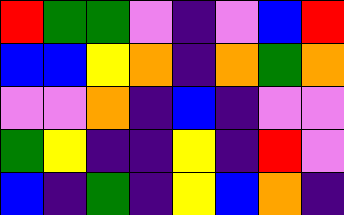[["red", "green", "green", "violet", "indigo", "violet", "blue", "red"], ["blue", "blue", "yellow", "orange", "indigo", "orange", "green", "orange"], ["violet", "violet", "orange", "indigo", "blue", "indigo", "violet", "violet"], ["green", "yellow", "indigo", "indigo", "yellow", "indigo", "red", "violet"], ["blue", "indigo", "green", "indigo", "yellow", "blue", "orange", "indigo"]]